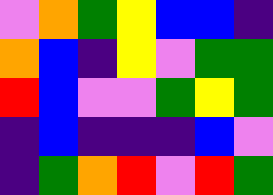[["violet", "orange", "green", "yellow", "blue", "blue", "indigo"], ["orange", "blue", "indigo", "yellow", "violet", "green", "green"], ["red", "blue", "violet", "violet", "green", "yellow", "green"], ["indigo", "blue", "indigo", "indigo", "indigo", "blue", "violet"], ["indigo", "green", "orange", "red", "violet", "red", "green"]]